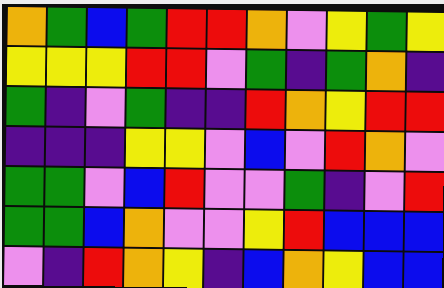[["orange", "green", "blue", "green", "red", "red", "orange", "violet", "yellow", "green", "yellow"], ["yellow", "yellow", "yellow", "red", "red", "violet", "green", "indigo", "green", "orange", "indigo"], ["green", "indigo", "violet", "green", "indigo", "indigo", "red", "orange", "yellow", "red", "red"], ["indigo", "indigo", "indigo", "yellow", "yellow", "violet", "blue", "violet", "red", "orange", "violet"], ["green", "green", "violet", "blue", "red", "violet", "violet", "green", "indigo", "violet", "red"], ["green", "green", "blue", "orange", "violet", "violet", "yellow", "red", "blue", "blue", "blue"], ["violet", "indigo", "red", "orange", "yellow", "indigo", "blue", "orange", "yellow", "blue", "blue"]]